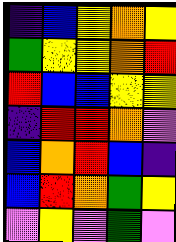[["indigo", "blue", "yellow", "orange", "yellow"], ["green", "yellow", "yellow", "orange", "red"], ["red", "blue", "blue", "yellow", "yellow"], ["indigo", "red", "red", "orange", "violet"], ["blue", "orange", "red", "blue", "indigo"], ["blue", "red", "orange", "green", "yellow"], ["violet", "yellow", "violet", "green", "violet"]]